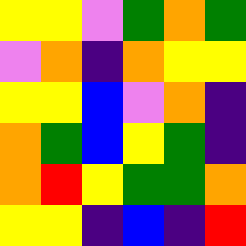[["yellow", "yellow", "violet", "green", "orange", "green"], ["violet", "orange", "indigo", "orange", "yellow", "yellow"], ["yellow", "yellow", "blue", "violet", "orange", "indigo"], ["orange", "green", "blue", "yellow", "green", "indigo"], ["orange", "red", "yellow", "green", "green", "orange"], ["yellow", "yellow", "indigo", "blue", "indigo", "red"]]